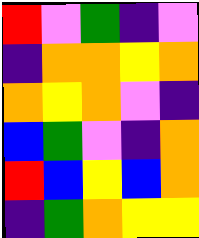[["red", "violet", "green", "indigo", "violet"], ["indigo", "orange", "orange", "yellow", "orange"], ["orange", "yellow", "orange", "violet", "indigo"], ["blue", "green", "violet", "indigo", "orange"], ["red", "blue", "yellow", "blue", "orange"], ["indigo", "green", "orange", "yellow", "yellow"]]